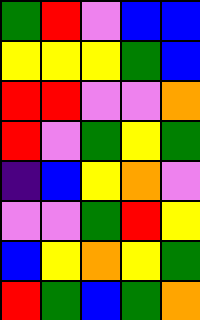[["green", "red", "violet", "blue", "blue"], ["yellow", "yellow", "yellow", "green", "blue"], ["red", "red", "violet", "violet", "orange"], ["red", "violet", "green", "yellow", "green"], ["indigo", "blue", "yellow", "orange", "violet"], ["violet", "violet", "green", "red", "yellow"], ["blue", "yellow", "orange", "yellow", "green"], ["red", "green", "blue", "green", "orange"]]